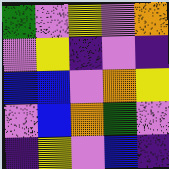[["green", "violet", "yellow", "violet", "orange"], ["violet", "yellow", "indigo", "violet", "indigo"], ["blue", "blue", "violet", "orange", "yellow"], ["violet", "blue", "orange", "green", "violet"], ["indigo", "yellow", "violet", "blue", "indigo"]]